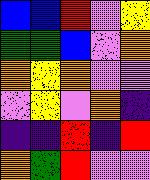[["blue", "blue", "red", "violet", "yellow"], ["green", "green", "blue", "violet", "orange"], ["orange", "yellow", "orange", "violet", "violet"], ["violet", "yellow", "violet", "orange", "indigo"], ["indigo", "indigo", "red", "indigo", "red"], ["orange", "green", "red", "violet", "violet"]]